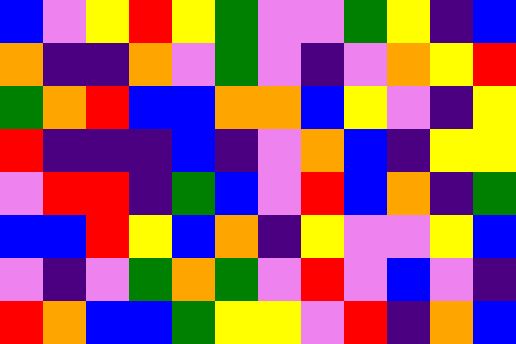[["blue", "violet", "yellow", "red", "yellow", "green", "violet", "violet", "green", "yellow", "indigo", "blue"], ["orange", "indigo", "indigo", "orange", "violet", "green", "violet", "indigo", "violet", "orange", "yellow", "red"], ["green", "orange", "red", "blue", "blue", "orange", "orange", "blue", "yellow", "violet", "indigo", "yellow"], ["red", "indigo", "indigo", "indigo", "blue", "indigo", "violet", "orange", "blue", "indigo", "yellow", "yellow"], ["violet", "red", "red", "indigo", "green", "blue", "violet", "red", "blue", "orange", "indigo", "green"], ["blue", "blue", "red", "yellow", "blue", "orange", "indigo", "yellow", "violet", "violet", "yellow", "blue"], ["violet", "indigo", "violet", "green", "orange", "green", "violet", "red", "violet", "blue", "violet", "indigo"], ["red", "orange", "blue", "blue", "green", "yellow", "yellow", "violet", "red", "indigo", "orange", "blue"]]